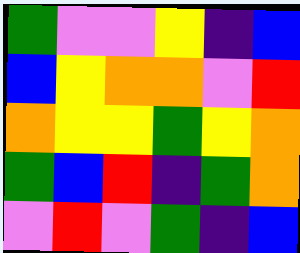[["green", "violet", "violet", "yellow", "indigo", "blue"], ["blue", "yellow", "orange", "orange", "violet", "red"], ["orange", "yellow", "yellow", "green", "yellow", "orange"], ["green", "blue", "red", "indigo", "green", "orange"], ["violet", "red", "violet", "green", "indigo", "blue"]]